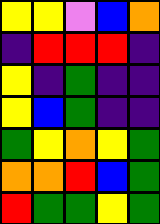[["yellow", "yellow", "violet", "blue", "orange"], ["indigo", "red", "red", "red", "indigo"], ["yellow", "indigo", "green", "indigo", "indigo"], ["yellow", "blue", "green", "indigo", "indigo"], ["green", "yellow", "orange", "yellow", "green"], ["orange", "orange", "red", "blue", "green"], ["red", "green", "green", "yellow", "green"]]